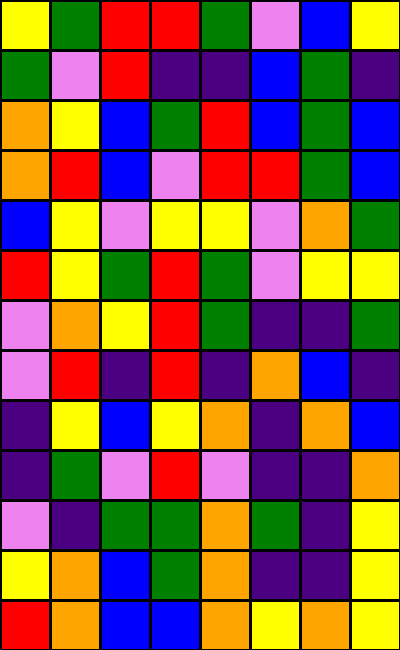[["yellow", "green", "red", "red", "green", "violet", "blue", "yellow"], ["green", "violet", "red", "indigo", "indigo", "blue", "green", "indigo"], ["orange", "yellow", "blue", "green", "red", "blue", "green", "blue"], ["orange", "red", "blue", "violet", "red", "red", "green", "blue"], ["blue", "yellow", "violet", "yellow", "yellow", "violet", "orange", "green"], ["red", "yellow", "green", "red", "green", "violet", "yellow", "yellow"], ["violet", "orange", "yellow", "red", "green", "indigo", "indigo", "green"], ["violet", "red", "indigo", "red", "indigo", "orange", "blue", "indigo"], ["indigo", "yellow", "blue", "yellow", "orange", "indigo", "orange", "blue"], ["indigo", "green", "violet", "red", "violet", "indigo", "indigo", "orange"], ["violet", "indigo", "green", "green", "orange", "green", "indigo", "yellow"], ["yellow", "orange", "blue", "green", "orange", "indigo", "indigo", "yellow"], ["red", "orange", "blue", "blue", "orange", "yellow", "orange", "yellow"]]